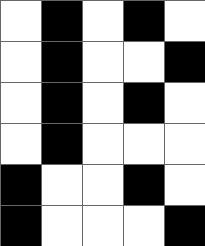[["white", "black", "white", "black", "white"], ["white", "black", "white", "white", "black"], ["white", "black", "white", "black", "white"], ["white", "black", "white", "white", "white"], ["black", "white", "white", "black", "white"], ["black", "white", "white", "white", "black"]]